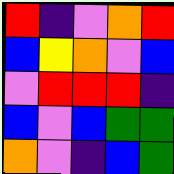[["red", "indigo", "violet", "orange", "red"], ["blue", "yellow", "orange", "violet", "blue"], ["violet", "red", "red", "red", "indigo"], ["blue", "violet", "blue", "green", "green"], ["orange", "violet", "indigo", "blue", "green"]]